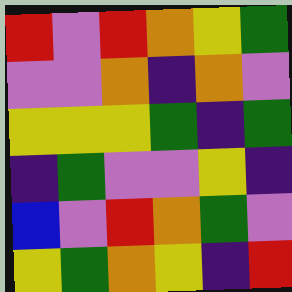[["red", "violet", "red", "orange", "yellow", "green"], ["violet", "violet", "orange", "indigo", "orange", "violet"], ["yellow", "yellow", "yellow", "green", "indigo", "green"], ["indigo", "green", "violet", "violet", "yellow", "indigo"], ["blue", "violet", "red", "orange", "green", "violet"], ["yellow", "green", "orange", "yellow", "indigo", "red"]]